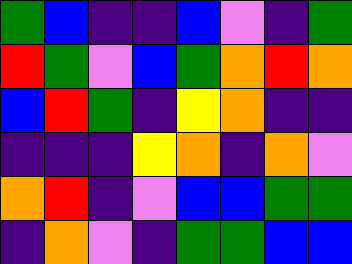[["green", "blue", "indigo", "indigo", "blue", "violet", "indigo", "green"], ["red", "green", "violet", "blue", "green", "orange", "red", "orange"], ["blue", "red", "green", "indigo", "yellow", "orange", "indigo", "indigo"], ["indigo", "indigo", "indigo", "yellow", "orange", "indigo", "orange", "violet"], ["orange", "red", "indigo", "violet", "blue", "blue", "green", "green"], ["indigo", "orange", "violet", "indigo", "green", "green", "blue", "blue"]]